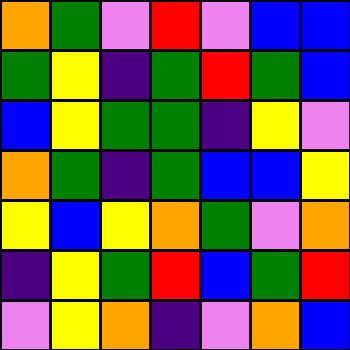[["orange", "green", "violet", "red", "violet", "blue", "blue"], ["green", "yellow", "indigo", "green", "red", "green", "blue"], ["blue", "yellow", "green", "green", "indigo", "yellow", "violet"], ["orange", "green", "indigo", "green", "blue", "blue", "yellow"], ["yellow", "blue", "yellow", "orange", "green", "violet", "orange"], ["indigo", "yellow", "green", "red", "blue", "green", "red"], ["violet", "yellow", "orange", "indigo", "violet", "orange", "blue"]]